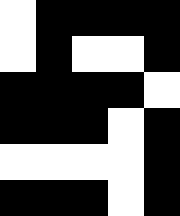[["white", "black", "black", "black", "black"], ["white", "black", "white", "white", "black"], ["black", "black", "black", "black", "white"], ["black", "black", "black", "white", "black"], ["white", "white", "white", "white", "black"], ["black", "black", "black", "white", "black"]]